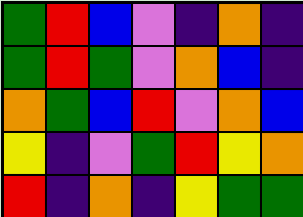[["green", "red", "blue", "violet", "indigo", "orange", "indigo"], ["green", "red", "green", "violet", "orange", "blue", "indigo"], ["orange", "green", "blue", "red", "violet", "orange", "blue"], ["yellow", "indigo", "violet", "green", "red", "yellow", "orange"], ["red", "indigo", "orange", "indigo", "yellow", "green", "green"]]